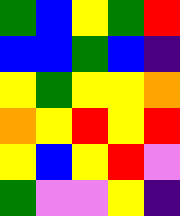[["green", "blue", "yellow", "green", "red"], ["blue", "blue", "green", "blue", "indigo"], ["yellow", "green", "yellow", "yellow", "orange"], ["orange", "yellow", "red", "yellow", "red"], ["yellow", "blue", "yellow", "red", "violet"], ["green", "violet", "violet", "yellow", "indigo"]]